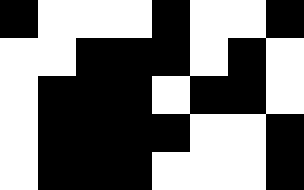[["black", "white", "white", "white", "black", "white", "white", "black"], ["white", "white", "black", "black", "black", "white", "black", "white"], ["white", "black", "black", "black", "white", "black", "black", "white"], ["white", "black", "black", "black", "black", "white", "white", "black"], ["white", "black", "black", "black", "white", "white", "white", "black"]]